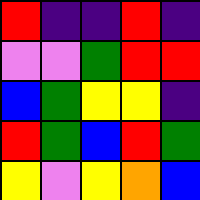[["red", "indigo", "indigo", "red", "indigo"], ["violet", "violet", "green", "red", "red"], ["blue", "green", "yellow", "yellow", "indigo"], ["red", "green", "blue", "red", "green"], ["yellow", "violet", "yellow", "orange", "blue"]]